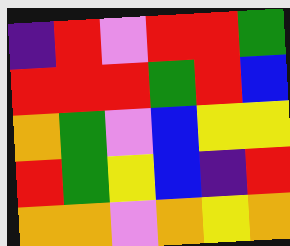[["indigo", "red", "violet", "red", "red", "green"], ["red", "red", "red", "green", "red", "blue"], ["orange", "green", "violet", "blue", "yellow", "yellow"], ["red", "green", "yellow", "blue", "indigo", "red"], ["orange", "orange", "violet", "orange", "yellow", "orange"]]